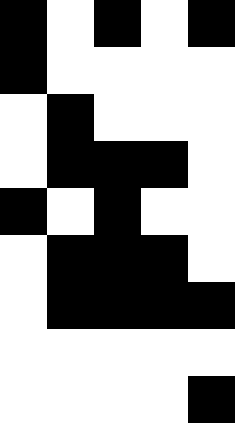[["black", "white", "black", "white", "black"], ["black", "white", "white", "white", "white"], ["white", "black", "white", "white", "white"], ["white", "black", "black", "black", "white"], ["black", "white", "black", "white", "white"], ["white", "black", "black", "black", "white"], ["white", "black", "black", "black", "black"], ["white", "white", "white", "white", "white"], ["white", "white", "white", "white", "black"]]